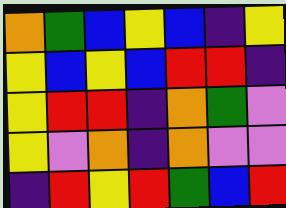[["orange", "green", "blue", "yellow", "blue", "indigo", "yellow"], ["yellow", "blue", "yellow", "blue", "red", "red", "indigo"], ["yellow", "red", "red", "indigo", "orange", "green", "violet"], ["yellow", "violet", "orange", "indigo", "orange", "violet", "violet"], ["indigo", "red", "yellow", "red", "green", "blue", "red"]]